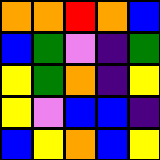[["orange", "orange", "red", "orange", "blue"], ["blue", "green", "violet", "indigo", "green"], ["yellow", "green", "orange", "indigo", "yellow"], ["yellow", "violet", "blue", "blue", "indigo"], ["blue", "yellow", "orange", "blue", "yellow"]]